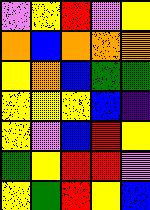[["violet", "yellow", "red", "violet", "yellow"], ["orange", "blue", "orange", "orange", "orange"], ["yellow", "orange", "blue", "green", "green"], ["yellow", "yellow", "yellow", "blue", "indigo"], ["yellow", "violet", "blue", "red", "yellow"], ["green", "yellow", "red", "red", "violet"], ["yellow", "green", "red", "yellow", "blue"]]